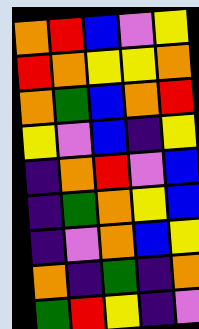[["orange", "red", "blue", "violet", "yellow"], ["red", "orange", "yellow", "yellow", "orange"], ["orange", "green", "blue", "orange", "red"], ["yellow", "violet", "blue", "indigo", "yellow"], ["indigo", "orange", "red", "violet", "blue"], ["indigo", "green", "orange", "yellow", "blue"], ["indigo", "violet", "orange", "blue", "yellow"], ["orange", "indigo", "green", "indigo", "orange"], ["green", "red", "yellow", "indigo", "violet"]]